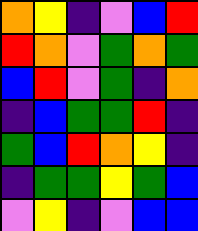[["orange", "yellow", "indigo", "violet", "blue", "red"], ["red", "orange", "violet", "green", "orange", "green"], ["blue", "red", "violet", "green", "indigo", "orange"], ["indigo", "blue", "green", "green", "red", "indigo"], ["green", "blue", "red", "orange", "yellow", "indigo"], ["indigo", "green", "green", "yellow", "green", "blue"], ["violet", "yellow", "indigo", "violet", "blue", "blue"]]